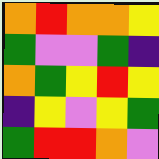[["orange", "red", "orange", "orange", "yellow"], ["green", "violet", "violet", "green", "indigo"], ["orange", "green", "yellow", "red", "yellow"], ["indigo", "yellow", "violet", "yellow", "green"], ["green", "red", "red", "orange", "violet"]]